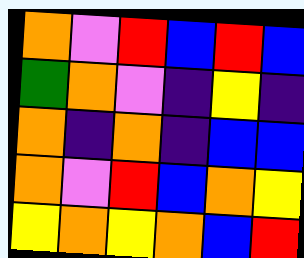[["orange", "violet", "red", "blue", "red", "blue"], ["green", "orange", "violet", "indigo", "yellow", "indigo"], ["orange", "indigo", "orange", "indigo", "blue", "blue"], ["orange", "violet", "red", "blue", "orange", "yellow"], ["yellow", "orange", "yellow", "orange", "blue", "red"]]